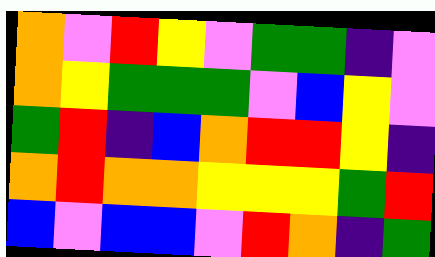[["orange", "violet", "red", "yellow", "violet", "green", "green", "indigo", "violet"], ["orange", "yellow", "green", "green", "green", "violet", "blue", "yellow", "violet"], ["green", "red", "indigo", "blue", "orange", "red", "red", "yellow", "indigo"], ["orange", "red", "orange", "orange", "yellow", "yellow", "yellow", "green", "red"], ["blue", "violet", "blue", "blue", "violet", "red", "orange", "indigo", "green"]]